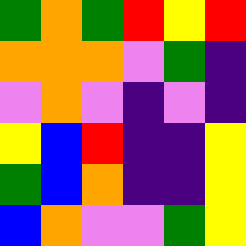[["green", "orange", "green", "red", "yellow", "red"], ["orange", "orange", "orange", "violet", "green", "indigo"], ["violet", "orange", "violet", "indigo", "violet", "indigo"], ["yellow", "blue", "red", "indigo", "indigo", "yellow"], ["green", "blue", "orange", "indigo", "indigo", "yellow"], ["blue", "orange", "violet", "violet", "green", "yellow"]]